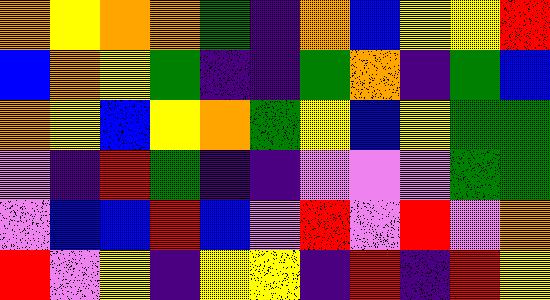[["orange", "yellow", "orange", "orange", "green", "indigo", "orange", "blue", "yellow", "yellow", "red"], ["blue", "orange", "yellow", "green", "indigo", "indigo", "green", "orange", "indigo", "green", "blue"], ["orange", "yellow", "blue", "yellow", "orange", "green", "yellow", "blue", "yellow", "green", "green"], ["violet", "indigo", "red", "green", "indigo", "indigo", "violet", "violet", "violet", "green", "green"], ["violet", "blue", "blue", "red", "blue", "violet", "red", "violet", "red", "violet", "orange"], ["red", "violet", "yellow", "indigo", "yellow", "yellow", "indigo", "red", "indigo", "red", "yellow"]]